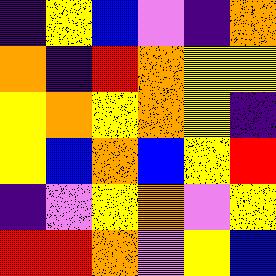[["indigo", "yellow", "blue", "violet", "indigo", "orange"], ["orange", "indigo", "red", "orange", "yellow", "yellow"], ["yellow", "orange", "yellow", "orange", "yellow", "indigo"], ["yellow", "blue", "orange", "blue", "yellow", "red"], ["indigo", "violet", "yellow", "orange", "violet", "yellow"], ["red", "red", "orange", "violet", "yellow", "blue"]]